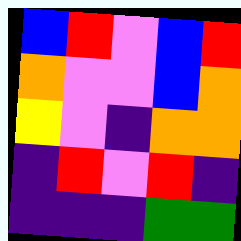[["blue", "red", "violet", "blue", "red"], ["orange", "violet", "violet", "blue", "orange"], ["yellow", "violet", "indigo", "orange", "orange"], ["indigo", "red", "violet", "red", "indigo"], ["indigo", "indigo", "indigo", "green", "green"]]